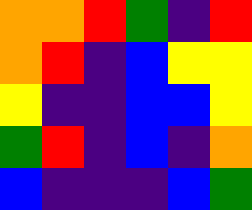[["orange", "orange", "red", "green", "indigo", "red"], ["orange", "red", "indigo", "blue", "yellow", "yellow"], ["yellow", "indigo", "indigo", "blue", "blue", "yellow"], ["green", "red", "indigo", "blue", "indigo", "orange"], ["blue", "indigo", "indigo", "indigo", "blue", "green"]]